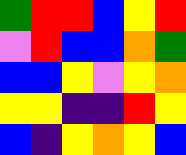[["green", "red", "red", "blue", "yellow", "red"], ["violet", "red", "blue", "blue", "orange", "green"], ["blue", "blue", "yellow", "violet", "yellow", "orange"], ["yellow", "yellow", "indigo", "indigo", "red", "yellow"], ["blue", "indigo", "yellow", "orange", "yellow", "blue"]]